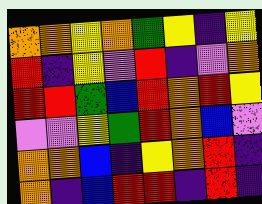[["orange", "orange", "yellow", "orange", "green", "yellow", "indigo", "yellow"], ["red", "indigo", "yellow", "violet", "red", "indigo", "violet", "orange"], ["red", "red", "green", "blue", "red", "orange", "red", "yellow"], ["violet", "violet", "yellow", "green", "red", "orange", "blue", "violet"], ["orange", "orange", "blue", "indigo", "yellow", "orange", "red", "indigo"], ["orange", "indigo", "blue", "red", "red", "indigo", "red", "indigo"]]